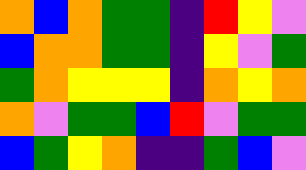[["orange", "blue", "orange", "green", "green", "indigo", "red", "yellow", "violet"], ["blue", "orange", "orange", "green", "green", "indigo", "yellow", "violet", "green"], ["green", "orange", "yellow", "yellow", "yellow", "indigo", "orange", "yellow", "orange"], ["orange", "violet", "green", "green", "blue", "red", "violet", "green", "green"], ["blue", "green", "yellow", "orange", "indigo", "indigo", "green", "blue", "violet"]]